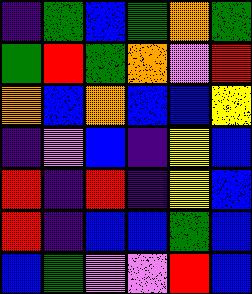[["indigo", "green", "blue", "green", "orange", "green"], ["green", "red", "green", "orange", "violet", "red"], ["orange", "blue", "orange", "blue", "blue", "yellow"], ["indigo", "violet", "blue", "indigo", "yellow", "blue"], ["red", "indigo", "red", "indigo", "yellow", "blue"], ["red", "indigo", "blue", "blue", "green", "blue"], ["blue", "green", "violet", "violet", "red", "blue"]]